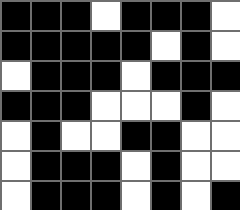[["black", "black", "black", "white", "black", "black", "black", "white"], ["black", "black", "black", "black", "black", "white", "black", "white"], ["white", "black", "black", "black", "white", "black", "black", "black"], ["black", "black", "black", "white", "white", "white", "black", "white"], ["white", "black", "white", "white", "black", "black", "white", "white"], ["white", "black", "black", "black", "white", "black", "white", "white"], ["white", "black", "black", "black", "white", "black", "white", "black"]]